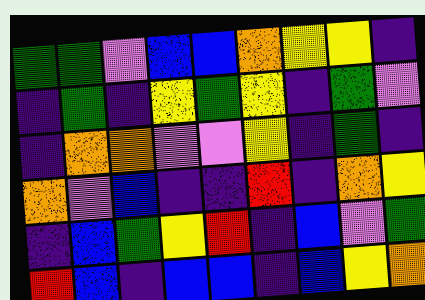[["green", "green", "violet", "blue", "blue", "orange", "yellow", "yellow", "indigo"], ["indigo", "green", "indigo", "yellow", "green", "yellow", "indigo", "green", "violet"], ["indigo", "orange", "orange", "violet", "violet", "yellow", "indigo", "green", "indigo"], ["orange", "violet", "blue", "indigo", "indigo", "red", "indigo", "orange", "yellow"], ["indigo", "blue", "green", "yellow", "red", "indigo", "blue", "violet", "green"], ["red", "blue", "indigo", "blue", "blue", "indigo", "blue", "yellow", "orange"]]